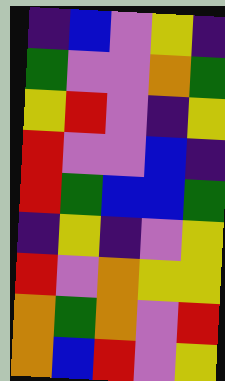[["indigo", "blue", "violet", "yellow", "indigo"], ["green", "violet", "violet", "orange", "green"], ["yellow", "red", "violet", "indigo", "yellow"], ["red", "violet", "violet", "blue", "indigo"], ["red", "green", "blue", "blue", "green"], ["indigo", "yellow", "indigo", "violet", "yellow"], ["red", "violet", "orange", "yellow", "yellow"], ["orange", "green", "orange", "violet", "red"], ["orange", "blue", "red", "violet", "yellow"]]